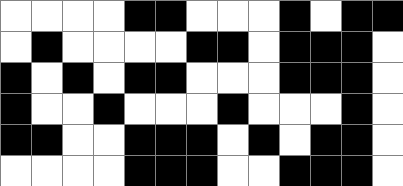[["white", "white", "white", "white", "black", "black", "white", "white", "white", "black", "white", "black", "black"], ["white", "black", "white", "white", "white", "white", "black", "black", "white", "black", "black", "black", "white"], ["black", "white", "black", "white", "black", "black", "white", "white", "white", "black", "black", "black", "white"], ["black", "white", "white", "black", "white", "white", "white", "black", "white", "white", "white", "black", "white"], ["black", "black", "white", "white", "black", "black", "black", "white", "black", "white", "black", "black", "white"], ["white", "white", "white", "white", "black", "black", "black", "white", "white", "black", "black", "black", "white"]]